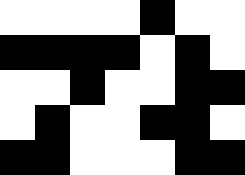[["white", "white", "white", "white", "black", "white", "white"], ["black", "black", "black", "black", "white", "black", "white"], ["white", "white", "black", "white", "white", "black", "black"], ["white", "black", "white", "white", "black", "black", "white"], ["black", "black", "white", "white", "white", "black", "black"]]